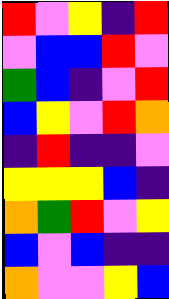[["red", "violet", "yellow", "indigo", "red"], ["violet", "blue", "blue", "red", "violet"], ["green", "blue", "indigo", "violet", "red"], ["blue", "yellow", "violet", "red", "orange"], ["indigo", "red", "indigo", "indigo", "violet"], ["yellow", "yellow", "yellow", "blue", "indigo"], ["orange", "green", "red", "violet", "yellow"], ["blue", "violet", "blue", "indigo", "indigo"], ["orange", "violet", "violet", "yellow", "blue"]]